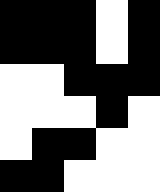[["black", "black", "black", "white", "black"], ["black", "black", "black", "white", "black"], ["white", "white", "black", "black", "black"], ["white", "white", "white", "black", "white"], ["white", "black", "black", "white", "white"], ["black", "black", "white", "white", "white"]]